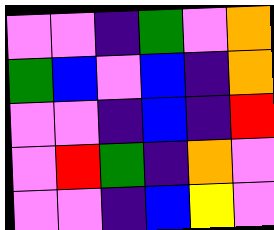[["violet", "violet", "indigo", "green", "violet", "orange"], ["green", "blue", "violet", "blue", "indigo", "orange"], ["violet", "violet", "indigo", "blue", "indigo", "red"], ["violet", "red", "green", "indigo", "orange", "violet"], ["violet", "violet", "indigo", "blue", "yellow", "violet"]]